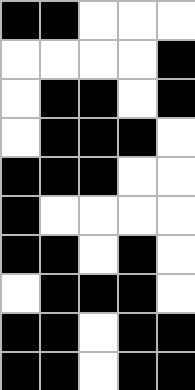[["black", "black", "white", "white", "white"], ["white", "white", "white", "white", "black"], ["white", "black", "black", "white", "black"], ["white", "black", "black", "black", "white"], ["black", "black", "black", "white", "white"], ["black", "white", "white", "white", "white"], ["black", "black", "white", "black", "white"], ["white", "black", "black", "black", "white"], ["black", "black", "white", "black", "black"], ["black", "black", "white", "black", "black"]]